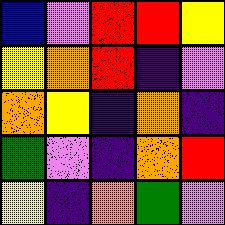[["blue", "violet", "red", "red", "yellow"], ["yellow", "orange", "red", "indigo", "violet"], ["orange", "yellow", "indigo", "orange", "indigo"], ["green", "violet", "indigo", "orange", "red"], ["yellow", "indigo", "orange", "green", "violet"]]